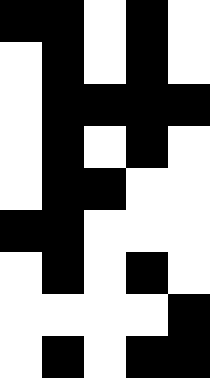[["black", "black", "white", "black", "white"], ["white", "black", "white", "black", "white"], ["white", "black", "black", "black", "black"], ["white", "black", "white", "black", "white"], ["white", "black", "black", "white", "white"], ["black", "black", "white", "white", "white"], ["white", "black", "white", "black", "white"], ["white", "white", "white", "white", "black"], ["white", "black", "white", "black", "black"]]